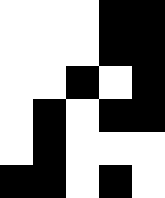[["white", "white", "white", "black", "black"], ["white", "white", "white", "black", "black"], ["white", "white", "black", "white", "black"], ["white", "black", "white", "black", "black"], ["white", "black", "white", "white", "white"], ["black", "black", "white", "black", "white"]]